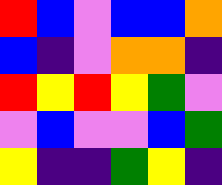[["red", "blue", "violet", "blue", "blue", "orange"], ["blue", "indigo", "violet", "orange", "orange", "indigo"], ["red", "yellow", "red", "yellow", "green", "violet"], ["violet", "blue", "violet", "violet", "blue", "green"], ["yellow", "indigo", "indigo", "green", "yellow", "indigo"]]